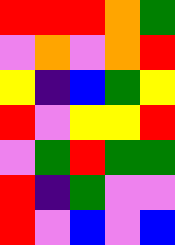[["red", "red", "red", "orange", "green"], ["violet", "orange", "violet", "orange", "red"], ["yellow", "indigo", "blue", "green", "yellow"], ["red", "violet", "yellow", "yellow", "red"], ["violet", "green", "red", "green", "green"], ["red", "indigo", "green", "violet", "violet"], ["red", "violet", "blue", "violet", "blue"]]